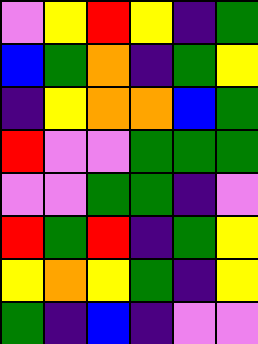[["violet", "yellow", "red", "yellow", "indigo", "green"], ["blue", "green", "orange", "indigo", "green", "yellow"], ["indigo", "yellow", "orange", "orange", "blue", "green"], ["red", "violet", "violet", "green", "green", "green"], ["violet", "violet", "green", "green", "indigo", "violet"], ["red", "green", "red", "indigo", "green", "yellow"], ["yellow", "orange", "yellow", "green", "indigo", "yellow"], ["green", "indigo", "blue", "indigo", "violet", "violet"]]